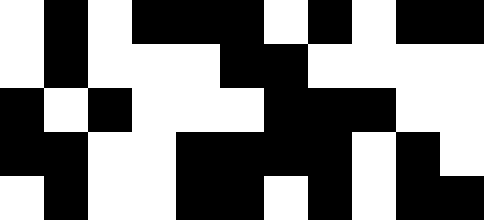[["white", "black", "white", "black", "black", "black", "white", "black", "white", "black", "black"], ["white", "black", "white", "white", "white", "black", "black", "white", "white", "white", "white"], ["black", "white", "black", "white", "white", "white", "black", "black", "black", "white", "white"], ["black", "black", "white", "white", "black", "black", "black", "black", "white", "black", "white"], ["white", "black", "white", "white", "black", "black", "white", "black", "white", "black", "black"]]